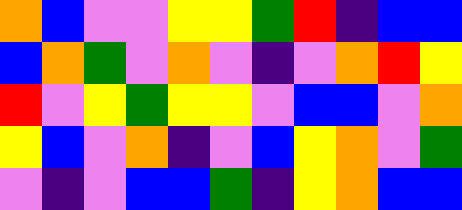[["orange", "blue", "violet", "violet", "yellow", "yellow", "green", "red", "indigo", "blue", "blue"], ["blue", "orange", "green", "violet", "orange", "violet", "indigo", "violet", "orange", "red", "yellow"], ["red", "violet", "yellow", "green", "yellow", "yellow", "violet", "blue", "blue", "violet", "orange"], ["yellow", "blue", "violet", "orange", "indigo", "violet", "blue", "yellow", "orange", "violet", "green"], ["violet", "indigo", "violet", "blue", "blue", "green", "indigo", "yellow", "orange", "blue", "blue"]]